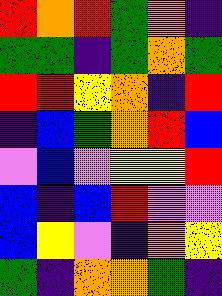[["red", "orange", "red", "green", "orange", "indigo"], ["green", "green", "indigo", "green", "orange", "green"], ["red", "red", "yellow", "orange", "indigo", "red"], ["indigo", "blue", "green", "orange", "red", "blue"], ["violet", "blue", "violet", "yellow", "yellow", "red"], ["blue", "indigo", "blue", "red", "violet", "violet"], ["blue", "yellow", "violet", "indigo", "orange", "yellow"], ["green", "indigo", "orange", "orange", "green", "indigo"]]